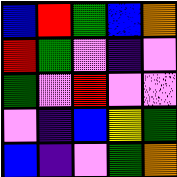[["blue", "red", "green", "blue", "orange"], ["red", "green", "violet", "indigo", "violet"], ["green", "violet", "red", "violet", "violet"], ["violet", "indigo", "blue", "yellow", "green"], ["blue", "indigo", "violet", "green", "orange"]]